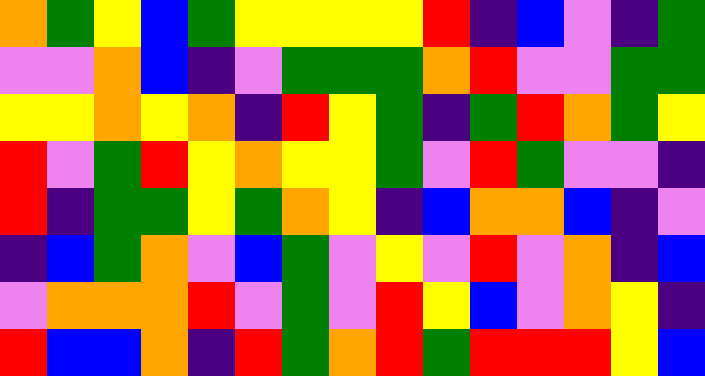[["orange", "green", "yellow", "blue", "green", "yellow", "yellow", "yellow", "yellow", "red", "indigo", "blue", "violet", "indigo", "green"], ["violet", "violet", "orange", "blue", "indigo", "violet", "green", "green", "green", "orange", "red", "violet", "violet", "green", "green"], ["yellow", "yellow", "orange", "yellow", "orange", "indigo", "red", "yellow", "green", "indigo", "green", "red", "orange", "green", "yellow"], ["red", "violet", "green", "red", "yellow", "orange", "yellow", "yellow", "green", "violet", "red", "green", "violet", "violet", "indigo"], ["red", "indigo", "green", "green", "yellow", "green", "orange", "yellow", "indigo", "blue", "orange", "orange", "blue", "indigo", "violet"], ["indigo", "blue", "green", "orange", "violet", "blue", "green", "violet", "yellow", "violet", "red", "violet", "orange", "indigo", "blue"], ["violet", "orange", "orange", "orange", "red", "violet", "green", "violet", "red", "yellow", "blue", "violet", "orange", "yellow", "indigo"], ["red", "blue", "blue", "orange", "indigo", "red", "green", "orange", "red", "green", "red", "red", "red", "yellow", "blue"]]